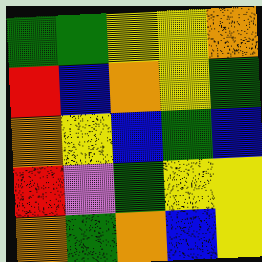[["green", "green", "yellow", "yellow", "orange"], ["red", "blue", "orange", "yellow", "green"], ["orange", "yellow", "blue", "green", "blue"], ["red", "violet", "green", "yellow", "yellow"], ["orange", "green", "orange", "blue", "yellow"]]